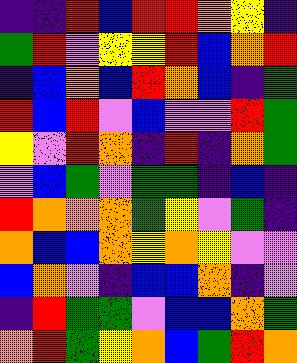[["indigo", "indigo", "red", "blue", "red", "red", "orange", "yellow", "indigo"], ["green", "red", "violet", "yellow", "yellow", "red", "blue", "orange", "red"], ["indigo", "blue", "orange", "blue", "red", "orange", "blue", "indigo", "green"], ["red", "blue", "red", "violet", "blue", "violet", "violet", "red", "green"], ["yellow", "violet", "red", "orange", "indigo", "red", "indigo", "orange", "green"], ["violet", "blue", "green", "violet", "green", "green", "indigo", "blue", "indigo"], ["red", "orange", "orange", "orange", "green", "yellow", "violet", "green", "indigo"], ["orange", "blue", "blue", "orange", "yellow", "orange", "yellow", "violet", "violet"], ["blue", "orange", "violet", "indigo", "blue", "blue", "orange", "indigo", "violet"], ["indigo", "red", "green", "green", "violet", "blue", "blue", "orange", "green"], ["orange", "red", "green", "yellow", "orange", "blue", "green", "red", "orange"]]